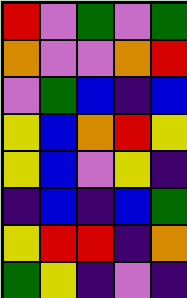[["red", "violet", "green", "violet", "green"], ["orange", "violet", "violet", "orange", "red"], ["violet", "green", "blue", "indigo", "blue"], ["yellow", "blue", "orange", "red", "yellow"], ["yellow", "blue", "violet", "yellow", "indigo"], ["indigo", "blue", "indigo", "blue", "green"], ["yellow", "red", "red", "indigo", "orange"], ["green", "yellow", "indigo", "violet", "indigo"]]